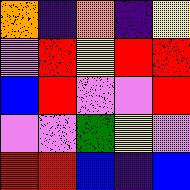[["orange", "indigo", "orange", "indigo", "yellow"], ["violet", "red", "yellow", "red", "red"], ["blue", "red", "violet", "violet", "red"], ["violet", "violet", "green", "yellow", "violet"], ["red", "red", "blue", "indigo", "blue"]]